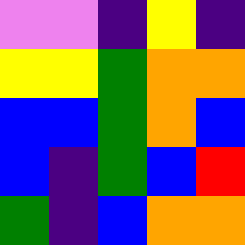[["violet", "violet", "indigo", "yellow", "indigo"], ["yellow", "yellow", "green", "orange", "orange"], ["blue", "blue", "green", "orange", "blue"], ["blue", "indigo", "green", "blue", "red"], ["green", "indigo", "blue", "orange", "orange"]]